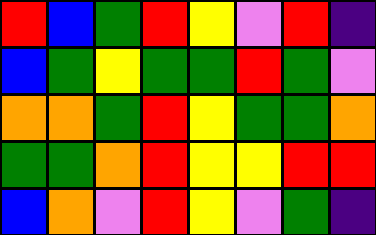[["red", "blue", "green", "red", "yellow", "violet", "red", "indigo"], ["blue", "green", "yellow", "green", "green", "red", "green", "violet"], ["orange", "orange", "green", "red", "yellow", "green", "green", "orange"], ["green", "green", "orange", "red", "yellow", "yellow", "red", "red"], ["blue", "orange", "violet", "red", "yellow", "violet", "green", "indigo"]]